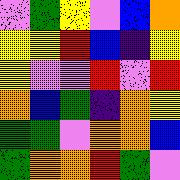[["violet", "green", "yellow", "violet", "blue", "orange"], ["yellow", "yellow", "red", "blue", "indigo", "yellow"], ["yellow", "violet", "violet", "red", "violet", "red"], ["orange", "blue", "green", "indigo", "orange", "yellow"], ["green", "green", "violet", "orange", "orange", "blue"], ["green", "orange", "orange", "red", "green", "violet"]]